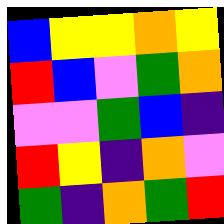[["blue", "yellow", "yellow", "orange", "yellow"], ["red", "blue", "violet", "green", "orange"], ["violet", "violet", "green", "blue", "indigo"], ["red", "yellow", "indigo", "orange", "violet"], ["green", "indigo", "orange", "green", "red"]]